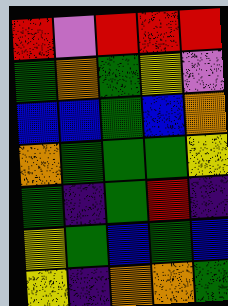[["red", "violet", "red", "red", "red"], ["green", "orange", "green", "yellow", "violet"], ["blue", "blue", "green", "blue", "orange"], ["orange", "green", "green", "green", "yellow"], ["green", "indigo", "green", "red", "indigo"], ["yellow", "green", "blue", "green", "blue"], ["yellow", "indigo", "orange", "orange", "green"]]